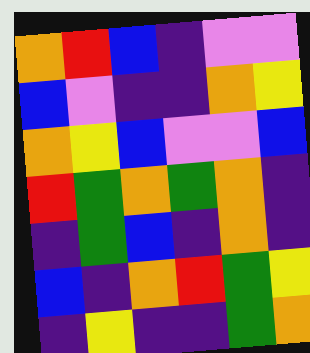[["orange", "red", "blue", "indigo", "violet", "violet"], ["blue", "violet", "indigo", "indigo", "orange", "yellow"], ["orange", "yellow", "blue", "violet", "violet", "blue"], ["red", "green", "orange", "green", "orange", "indigo"], ["indigo", "green", "blue", "indigo", "orange", "indigo"], ["blue", "indigo", "orange", "red", "green", "yellow"], ["indigo", "yellow", "indigo", "indigo", "green", "orange"]]